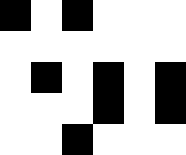[["black", "white", "black", "white", "white", "white"], ["white", "white", "white", "white", "white", "white"], ["white", "black", "white", "black", "white", "black"], ["white", "white", "white", "black", "white", "black"], ["white", "white", "black", "white", "white", "white"]]